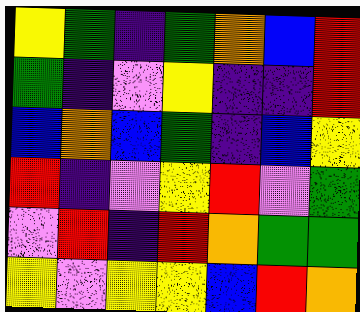[["yellow", "green", "indigo", "green", "orange", "blue", "red"], ["green", "indigo", "violet", "yellow", "indigo", "indigo", "red"], ["blue", "orange", "blue", "green", "indigo", "blue", "yellow"], ["red", "indigo", "violet", "yellow", "red", "violet", "green"], ["violet", "red", "indigo", "red", "orange", "green", "green"], ["yellow", "violet", "yellow", "yellow", "blue", "red", "orange"]]